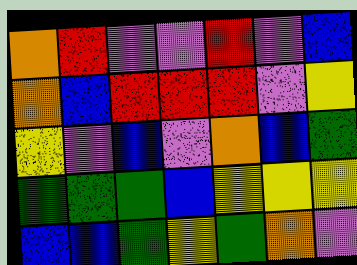[["orange", "red", "violet", "violet", "red", "violet", "blue"], ["orange", "blue", "red", "red", "red", "violet", "yellow"], ["yellow", "violet", "blue", "violet", "orange", "blue", "green"], ["green", "green", "green", "blue", "yellow", "yellow", "yellow"], ["blue", "blue", "green", "yellow", "green", "orange", "violet"]]